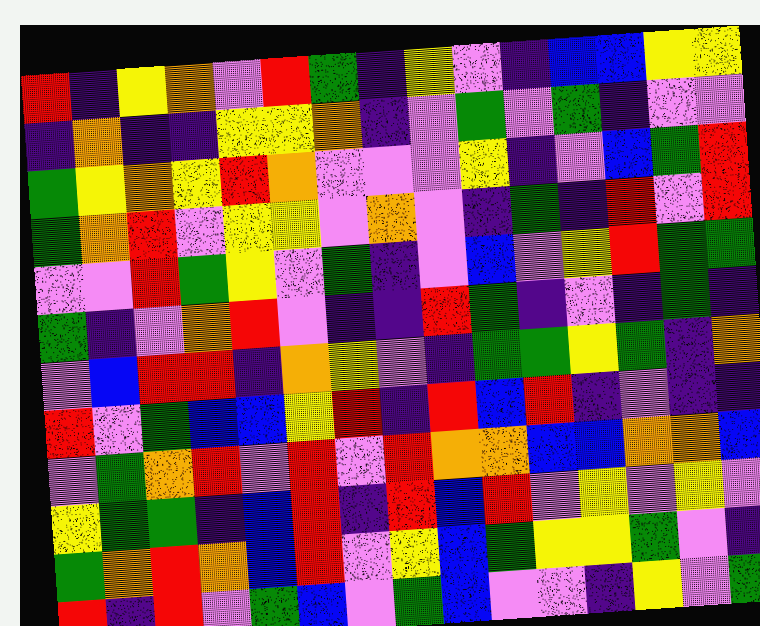[["red", "indigo", "yellow", "orange", "violet", "red", "green", "indigo", "yellow", "violet", "indigo", "blue", "blue", "yellow", "yellow"], ["indigo", "orange", "indigo", "indigo", "yellow", "yellow", "orange", "indigo", "violet", "green", "violet", "green", "indigo", "violet", "violet"], ["green", "yellow", "orange", "yellow", "red", "orange", "violet", "violet", "violet", "yellow", "indigo", "violet", "blue", "green", "red"], ["green", "orange", "red", "violet", "yellow", "yellow", "violet", "orange", "violet", "indigo", "green", "indigo", "red", "violet", "red"], ["violet", "violet", "red", "green", "yellow", "violet", "green", "indigo", "violet", "blue", "violet", "yellow", "red", "green", "green"], ["green", "indigo", "violet", "orange", "red", "violet", "indigo", "indigo", "red", "green", "indigo", "violet", "indigo", "green", "indigo"], ["violet", "blue", "red", "red", "indigo", "orange", "yellow", "violet", "indigo", "green", "green", "yellow", "green", "indigo", "orange"], ["red", "violet", "green", "blue", "blue", "yellow", "red", "indigo", "red", "blue", "red", "indigo", "violet", "indigo", "indigo"], ["violet", "green", "orange", "red", "violet", "red", "violet", "red", "orange", "orange", "blue", "blue", "orange", "orange", "blue"], ["yellow", "green", "green", "indigo", "blue", "red", "indigo", "red", "blue", "red", "violet", "yellow", "violet", "yellow", "violet"], ["green", "orange", "red", "orange", "blue", "red", "violet", "yellow", "blue", "green", "yellow", "yellow", "green", "violet", "indigo"], ["red", "indigo", "red", "violet", "green", "blue", "violet", "green", "blue", "violet", "violet", "indigo", "yellow", "violet", "green"]]